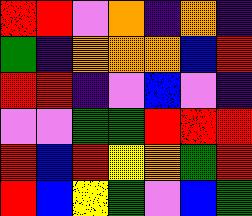[["red", "red", "violet", "orange", "indigo", "orange", "indigo"], ["green", "indigo", "orange", "orange", "orange", "blue", "red"], ["red", "red", "indigo", "violet", "blue", "violet", "indigo"], ["violet", "violet", "green", "green", "red", "red", "red"], ["red", "blue", "red", "yellow", "orange", "green", "red"], ["red", "blue", "yellow", "green", "violet", "blue", "green"]]